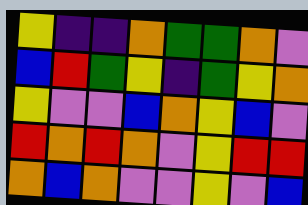[["yellow", "indigo", "indigo", "orange", "green", "green", "orange", "violet"], ["blue", "red", "green", "yellow", "indigo", "green", "yellow", "orange"], ["yellow", "violet", "violet", "blue", "orange", "yellow", "blue", "violet"], ["red", "orange", "red", "orange", "violet", "yellow", "red", "red"], ["orange", "blue", "orange", "violet", "violet", "yellow", "violet", "blue"]]